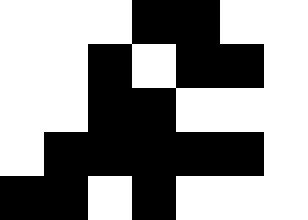[["white", "white", "white", "black", "black", "white", "white"], ["white", "white", "black", "white", "black", "black", "white"], ["white", "white", "black", "black", "white", "white", "white"], ["white", "black", "black", "black", "black", "black", "white"], ["black", "black", "white", "black", "white", "white", "white"]]